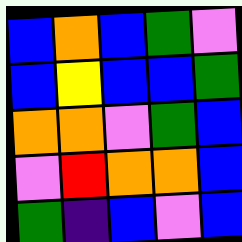[["blue", "orange", "blue", "green", "violet"], ["blue", "yellow", "blue", "blue", "green"], ["orange", "orange", "violet", "green", "blue"], ["violet", "red", "orange", "orange", "blue"], ["green", "indigo", "blue", "violet", "blue"]]